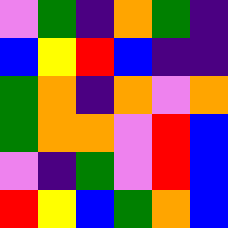[["violet", "green", "indigo", "orange", "green", "indigo"], ["blue", "yellow", "red", "blue", "indigo", "indigo"], ["green", "orange", "indigo", "orange", "violet", "orange"], ["green", "orange", "orange", "violet", "red", "blue"], ["violet", "indigo", "green", "violet", "red", "blue"], ["red", "yellow", "blue", "green", "orange", "blue"]]